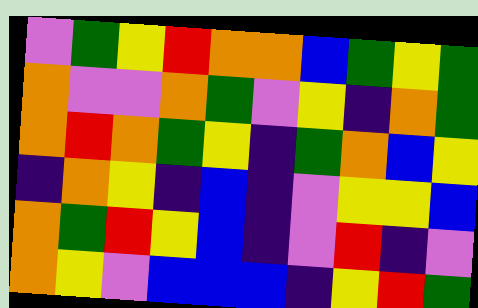[["violet", "green", "yellow", "red", "orange", "orange", "blue", "green", "yellow", "green"], ["orange", "violet", "violet", "orange", "green", "violet", "yellow", "indigo", "orange", "green"], ["orange", "red", "orange", "green", "yellow", "indigo", "green", "orange", "blue", "yellow"], ["indigo", "orange", "yellow", "indigo", "blue", "indigo", "violet", "yellow", "yellow", "blue"], ["orange", "green", "red", "yellow", "blue", "indigo", "violet", "red", "indigo", "violet"], ["orange", "yellow", "violet", "blue", "blue", "blue", "indigo", "yellow", "red", "green"]]